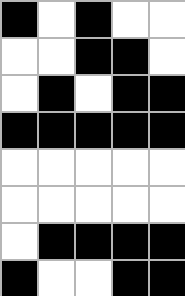[["black", "white", "black", "white", "white"], ["white", "white", "black", "black", "white"], ["white", "black", "white", "black", "black"], ["black", "black", "black", "black", "black"], ["white", "white", "white", "white", "white"], ["white", "white", "white", "white", "white"], ["white", "black", "black", "black", "black"], ["black", "white", "white", "black", "black"]]